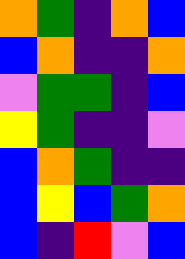[["orange", "green", "indigo", "orange", "blue"], ["blue", "orange", "indigo", "indigo", "orange"], ["violet", "green", "green", "indigo", "blue"], ["yellow", "green", "indigo", "indigo", "violet"], ["blue", "orange", "green", "indigo", "indigo"], ["blue", "yellow", "blue", "green", "orange"], ["blue", "indigo", "red", "violet", "blue"]]